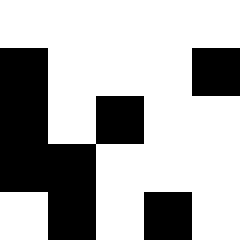[["white", "white", "white", "white", "white"], ["black", "white", "white", "white", "black"], ["black", "white", "black", "white", "white"], ["black", "black", "white", "white", "white"], ["white", "black", "white", "black", "white"]]